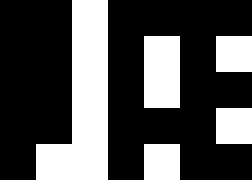[["black", "black", "white", "black", "black", "black", "black"], ["black", "black", "white", "black", "white", "black", "white"], ["black", "black", "white", "black", "white", "black", "black"], ["black", "black", "white", "black", "black", "black", "white"], ["black", "white", "white", "black", "white", "black", "black"]]